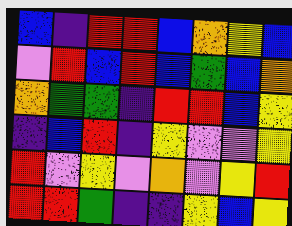[["blue", "indigo", "red", "red", "blue", "orange", "yellow", "blue"], ["violet", "red", "blue", "red", "blue", "green", "blue", "orange"], ["orange", "green", "green", "indigo", "red", "red", "blue", "yellow"], ["indigo", "blue", "red", "indigo", "yellow", "violet", "violet", "yellow"], ["red", "violet", "yellow", "violet", "orange", "violet", "yellow", "red"], ["red", "red", "green", "indigo", "indigo", "yellow", "blue", "yellow"]]